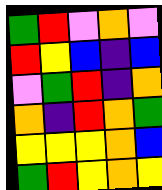[["green", "red", "violet", "orange", "violet"], ["red", "yellow", "blue", "indigo", "blue"], ["violet", "green", "red", "indigo", "orange"], ["orange", "indigo", "red", "orange", "green"], ["yellow", "yellow", "yellow", "orange", "blue"], ["green", "red", "yellow", "orange", "yellow"]]